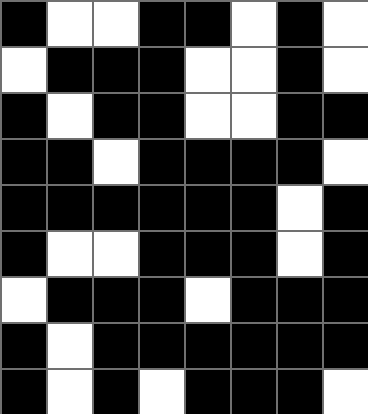[["black", "white", "white", "black", "black", "white", "black", "white"], ["white", "black", "black", "black", "white", "white", "black", "white"], ["black", "white", "black", "black", "white", "white", "black", "black"], ["black", "black", "white", "black", "black", "black", "black", "white"], ["black", "black", "black", "black", "black", "black", "white", "black"], ["black", "white", "white", "black", "black", "black", "white", "black"], ["white", "black", "black", "black", "white", "black", "black", "black"], ["black", "white", "black", "black", "black", "black", "black", "black"], ["black", "white", "black", "white", "black", "black", "black", "white"]]